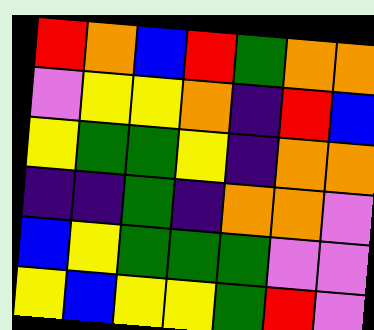[["red", "orange", "blue", "red", "green", "orange", "orange"], ["violet", "yellow", "yellow", "orange", "indigo", "red", "blue"], ["yellow", "green", "green", "yellow", "indigo", "orange", "orange"], ["indigo", "indigo", "green", "indigo", "orange", "orange", "violet"], ["blue", "yellow", "green", "green", "green", "violet", "violet"], ["yellow", "blue", "yellow", "yellow", "green", "red", "violet"]]